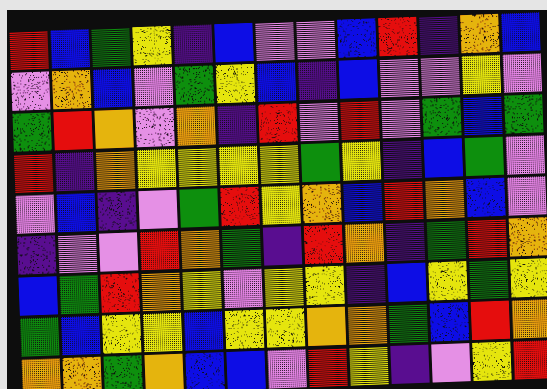[["red", "blue", "green", "yellow", "indigo", "blue", "violet", "violet", "blue", "red", "indigo", "orange", "blue"], ["violet", "orange", "blue", "violet", "green", "yellow", "blue", "indigo", "blue", "violet", "violet", "yellow", "violet"], ["green", "red", "orange", "violet", "orange", "indigo", "red", "violet", "red", "violet", "green", "blue", "green"], ["red", "indigo", "orange", "yellow", "yellow", "yellow", "yellow", "green", "yellow", "indigo", "blue", "green", "violet"], ["violet", "blue", "indigo", "violet", "green", "red", "yellow", "orange", "blue", "red", "orange", "blue", "violet"], ["indigo", "violet", "violet", "red", "orange", "green", "indigo", "red", "orange", "indigo", "green", "red", "orange"], ["blue", "green", "red", "orange", "yellow", "violet", "yellow", "yellow", "indigo", "blue", "yellow", "green", "yellow"], ["green", "blue", "yellow", "yellow", "blue", "yellow", "yellow", "orange", "orange", "green", "blue", "red", "orange"], ["orange", "orange", "green", "orange", "blue", "blue", "violet", "red", "yellow", "indigo", "violet", "yellow", "red"]]